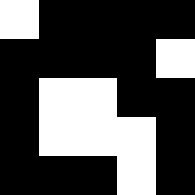[["white", "black", "black", "black", "black"], ["black", "black", "black", "black", "white"], ["black", "white", "white", "black", "black"], ["black", "white", "white", "white", "black"], ["black", "black", "black", "white", "black"]]